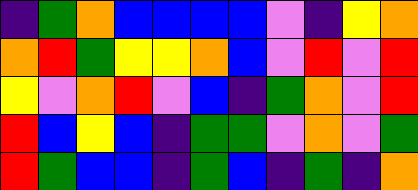[["indigo", "green", "orange", "blue", "blue", "blue", "blue", "violet", "indigo", "yellow", "orange"], ["orange", "red", "green", "yellow", "yellow", "orange", "blue", "violet", "red", "violet", "red"], ["yellow", "violet", "orange", "red", "violet", "blue", "indigo", "green", "orange", "violet", "red"], ["red", "blue", "yellow", "blue", "indigo", "green", "green", "violet", "orange", "violet", "green"], ["red", "green", "blue", "blue", "indigo", "green", "blue", "indigo", "green", "indigo", "orange"]]